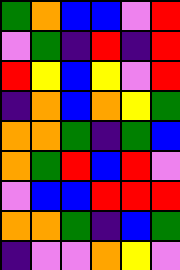[["green", "orange", "blue", "blue", "violet", "red"], ["violet", "green", "indigo", "red", "indigo", "red"], ["red", "yellow", "blue", "yellow", "violet", "red"], ["indigo", "orange", "blue", "orange", "yellow", "green"], ["orange", "orange", "green", "indigo", "green", "blue"], ["orange", "green", "red", "blue", "red", "violet"], ["violet", "blue", "blue", "red", "red", "red"], ["orange", "orange", "green", "indigo", "blue", "green"], ["indigo", "violet", "violet", "orange", "yellow", "violet"]]